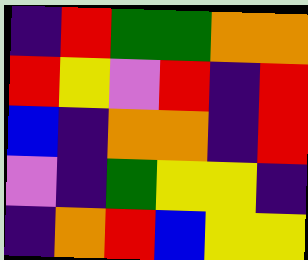[["indigo", "red", "green", "green", "orange", "orange"], ["red", "yellow", "violet", "red", "indigo", "red"], ["blue", "indigo", "orange", "orange", "indigo", "red"], ["violet", "indigo", "green", "yellow", "yellow", "indigo"], ["indigo", "orange", "red", "blue", "yellow", "yellow"]]